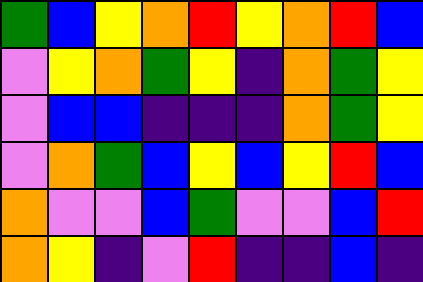[["green", "blue", "yellow", "orange", "red", "yellow", "orange", "red", "blue"], ["violet", "yellow", "orange", "green", "yellow", "indigo", "orange", "green", "yellow"], ["violet", "blue", "blue", "indigo", "indigo", "indigo", "orange", "green", "yellow"], ["violet", "orange", "green", "blue", "yellow", "blue", "yellow", "red", "blue"], ["orange", "violet", "violet", "blue", "green", "violet", "violet", "blue", "red"], ["orange", "yellow", "indigo", "violet", "red", "indigo", "indigo", "blue", "indigo"]]